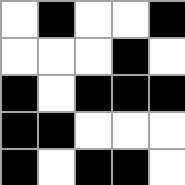[["white", "black", "white", "white", "black"], ["white", "white", "white", "black", "white"], ["black", "white", "black", "black", "black"], ["black", "black", "white", "white", "white"], ["black", "white", "black", "black", "white"]]